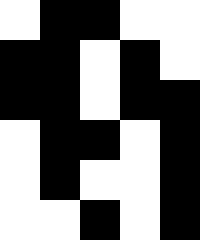[["white", "black", "black", "white", "white"], ["black", "black", "white", "black", "white"], ["black", "black", "white", "black", "black"], ["white", "black", "black", "white", "black"], ["white", "black", "white", "white", "black"], ["white", "white", "black", "white", "black"]]